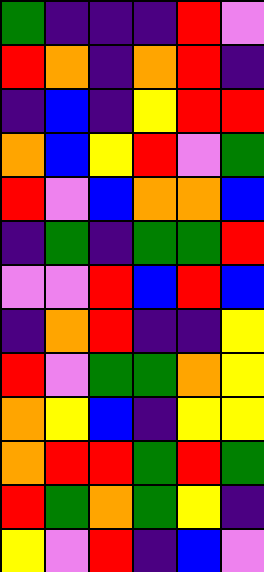[["green", "indigo", "indigo", "indigo", "red", "violet"], ["red", "orange", "indigo", "orange", "red", "indigo"], ["indigo", "blue", "indigo", "yellow", "red", "red"], ["orange", "blue", "yellow", "red", "violet", "green"], ["red", "violet", "blue", "orange", "orange", "blue"], ["indigo", "green", "indigo", "green", "green", "red"], ["violet", "violet", "red", "blue", "red", "blue"], ["indigo", "orange", "red", "indigo", "indigo", "yellow"], ["red", "violet", "green", "green", "orange", "yellow"], ["orange", "yellow", "blue", "indigo", "yellow", "yellow"], ["orange", "red", "red", "green", "red", "green"], ["red", "green", "orange", "green", "yellow", "indigo"], ["yellow", "violet", "red", "indigo", "blue", "violet"]]